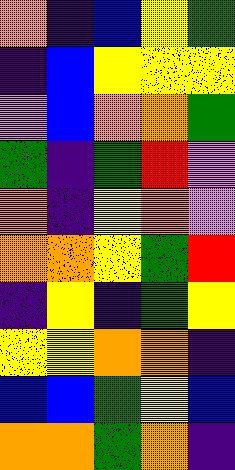[["orange", "indigo", "blue", "yellow", "green"], ["indigo", "blue", "yellow", "yellow", "yellow"], ["violet", "blue", "orange", "orange", "green"], ["green", "indigo", "green", "red", "violet"], ["orange", "indigo", "yellow", "orange", "violet"], ["orange", "orange", "yellow", "green", "red"], ["indigo", "yellow", "indigo", "green", "yellow"], ["yellow", "yellow", "orange", "orange", "indigo"], ["blue", "blue", "green", "yellow", "blue"], ["orange", "orange", "green", "orange", "indigo"]]